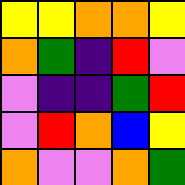[["yellow", "yellow", "orange", "orange", "yellow"], ["orange", "green", "indigo", "red", "violet"], ["violet", "indigo", "indigo", "green", "red"], ["violet", "red", "orange", "blue", "yellow"], ["orange", "violet", "violet", "orange", "green"]]